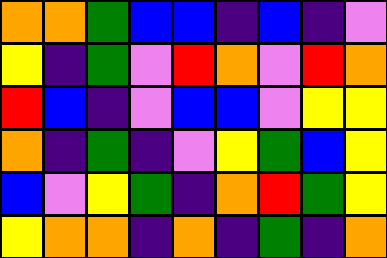[["orange", "orange", "green", "blue", "blue", "indigo", "blue", "indigo", "violet"], ["yellow", "indigo", "green", "violet", "red", "orange", "violet", "red", "orange"], ["red", "blue", "indigo", "violet", "blue", "blue", "violet", "yellow", "yellow"], ["orange", "indigo", "green", "indigo", "violet", "yellow", "green", "blue", "yellow"], ["blue", "violet", "yellow", "green", "indigo", "orange", "red", "green", "yellow"], ["yellow", "orange", "orange", "indigo", "orange", "indigo", "green", "indigo", "orange"]]